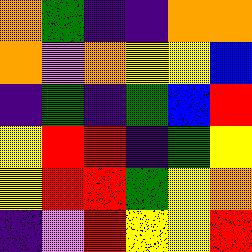[["orange", "green", "indigo", "indigo", "orange", "orange"], ["orange", "violet", "orange", "yellow", "yellow", "blue"], ["indigo", "green", "indigo", "green", "blue", "red"], ["yellow", "red", "red", "indigo", "green", "yellow"], ["yellow", "red", "red", "green", "yellow", "orange"], ["indigo", "violet", "red", "yellow", "yellow", "red"]]